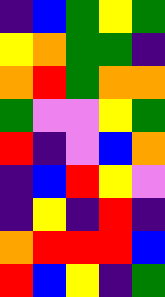[["indigo", "blue", "green", "yellow", "green"], ["yellow", "orange", "green", "green", "indigo"], ["orange", "red", "green", "orange", "orange"], ["green", "violet", "violet", "yellow", "green"], ["red", "indigo", "violet", "blue", "orange"], ["indigo", "blue", "red", "yellow", "violet"], ["indigo", "yellow", "indigo", "red", "indigo"], ["orange", "red", "red", "red", "blue"], ["red", "blue", "yellow", "indigo", "green"]]